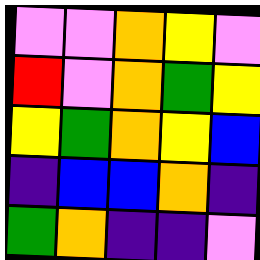[["violet", "violet", "orange", "yellow", "violet"], ["red", "violet", "orange", "green", "yellow"], ["yellow", "green", "orange", "yellow", "blue"], ["indigo", "blue", "blue", "orange", "indigo"], ["green", "orange", "indigo", "indigo", "violet"]]